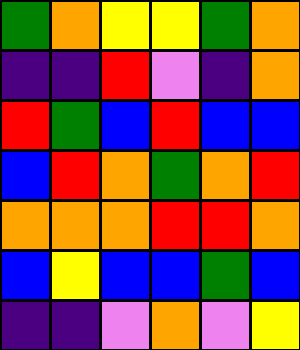[["green", "orange", "yellow", "yellow", "green", "orange"], ["indigo", "indigo", "red", "violet", "indigo", "orange"], ["red", "green", "blue", "red", "blue", "blue"], ["blue", "red", "orange", "green", "orange", "red"], ["orange", "orange", "orange", "red", "red", "orange"], ["blue", "yellow", "blue", "blue", "green", "blue"], ["indigo", "indigo", "violet", "orange", "violet", "yellow"]]